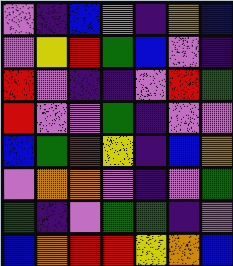[["violet", "indigo", "blue", "violet", "indigo", "orange", "blue"], ["violet", "yellow", "red", "green", "blue", "violet", "indigo"], ["red", "violet", "indigo", "indigo", "violet", "red", "green"], ["red", "violet", "violet", "green", "indigo", "violet", "violet"], ["blue", "green", "red", "yellow", "indigo", "blue", "orange"], ["violet", "orange", "orange", "violet", "indigo", "violet", "green"], ["green", "indigo", "violet", "green", "green", "indigo", "violet"], ["blue", "orange", "red", "red", "yellow", "orange", "blue"]]